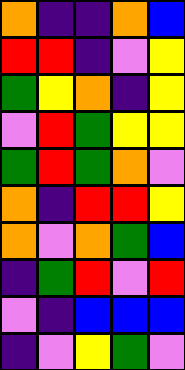[["orange", "indigo", "indigo", "orange", "blue"], ["red", "red", "indigo", "violet", "yellow"], ["green", "yellow", "orange", "indigo", "yellow"], ["violet", "red", "green", "yellow", "yellow"], ["green", "red", "green", "orange", "violet"], ["orange", "indigo", "red", "red", "yellow"], ["orange", "violet", "orange", "green", "blue"], ["indigo", "green", "red", "violet", "red"], ["violet", "indigo", "blue", "blue", "blue"], ["indigo", "violet", "yellow", "green", "violet"]]